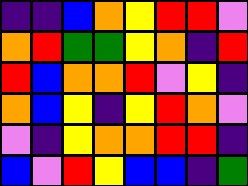[["indigo", "indigo", "blue", "orange", "yellow", "red", "red", "violet"], ["orange", "red", "green", "green", "yellow", "orange", "indigo", "red"], ["red", "blue", "orange", "orange", "red", "violet", "yellow", "indigo"], ["orange", "blue", "yellow", "indigo", "yellow", "red", "orange", "violet"], ["violet", "indigo", "yellow", "orange", "orange", "red", "red", "indigo"], ["blue", "violet", "red", "yellow", "blue", "blue", "indigo", "green"]]